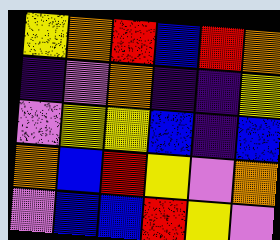[["yellow", "orange", "red", "blue", "red", "orange"], ["indigo", "violet", "orange", "indigo", "indigo", "yellow"], ["violet", "yellow", "yellow", "blue", "indigo", "blue"], ["orange", "blue", "red", "yellow", "violet", "orange"], ["violet", "blue", "blue", "red", "yellow", "violet"]]